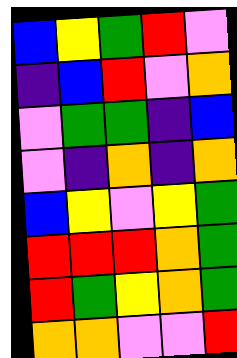[["blue", "yellow", "green", "red", "violet"], ["indigo", "blue", "red", "violet", "orange"], ["violet", "green", "green", "indigo", "blue"], ["violet", "indigo", "orange", "indigo", "orange"], ["blue", "yellow", "violet", "yellow", "green"], ["red", "red", "red", "orange", "green"], ["red", "green", "yellow", "orange", "green"], ["orange", "orange", "violet", "violet", "red"]]